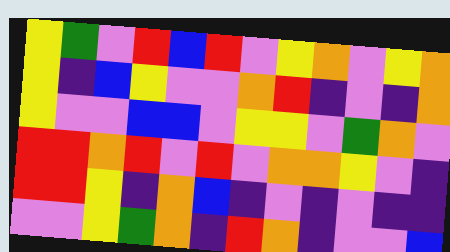[["yellow", "green", "violet", "red", "blue", "red", "violet", "yellow", "orange", "violet", "yellow", "orange"], ["yellow", "indigo", "blue", "yellow", "violet", "violet", "orange", "red", "indigo", "violet", "indigo", "orange"], ["yellow", "violet", "violet", "blue", "blue", "violet", "yellow", "yellow", "violet", "green", "orange", "violet"], ["red", "red", "orange", "red", "violet", "red", "violet", "orange", "orange", "yellow", "violet", "indigo"], ["red", "red", "yellow", "indigo", "orange", "blue", "indigo", "violet", "indigo", "violet", "indigo", "indigo"], ["violet", "violet", "yellow", "green", "orange", "indigo", "red", "orange", "indigo", "violet", "violet", "blue"]]